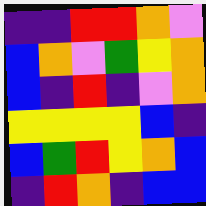[["indigo", "indigo", "red", "red", "orange", "violet"], ["blue", "orange", "violet", "green", "yellow", "orange"], ["blue", "indigo", "red", "indigo", "violet", "orange"], ["yellow", "yellow", "yellow", "yellow", "blue", "indigo"], ["blue", "green", "red", "yellow", "orange", "blue"], ["indigo", "red", "orange", "indigo", "blue", "blue"]]